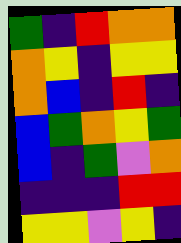[["green", "indigo", "red", "orange", "orange"], ["orange", "yellow", "indigo", "yellow", "yellow"], ["orange", "blue", "indigo", "red", "indigo"], ["blue", "green", "orange", "yellow", "green"], ["blue", "indigo", "green", "violet", "orange"], ["indigo", "indigo", "indigo", "red", "red"], ["yellow", "yellow", "violet", "yellow", "indigo"]]